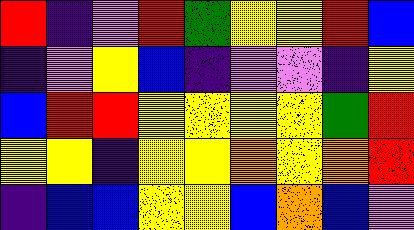[["red", "indigo", "violet", "red", "green", "yellow", "yellow", "red", "blue"], ["indigo", "violet", "yellow", "blue", "indigo", "violet", "violet", "indigo", "yellow"], ["blue", "red", "red", "yellow", "yellow", "yellow", "yellow", "green", "red"], ["yellow", "yellow", "indigo", "yellow", "yellow", "orange", "yellow", "orange", "red"], ["indigo", "blue", "blue", "yellow", "yellow", "blue", "orange", "blue", "violet"]]